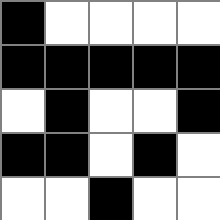[["black", "white", "white", "white", "white"], ["black", "black", "black", "black", "black"], ["white", "black", "white", "white", "black"], ["black", "black", "white", "black", "white"], ["white", "white", "black", "white", "white"]]